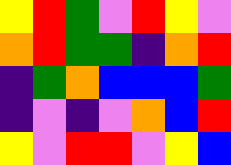[["yellow", "red", "green", "violet", "red", "yellow", "violet"], ["orange", "red", "green", "green", "indigo", "orange", "red"], ["indigo", "green", "orange", "blue", "blue", "blue", "green"], ["indigo", "violet", "indigo", "violet", "orange", "blue", "red"], ["yellow", "violet", "red", "red", "violet", "yellow", "blue"]]